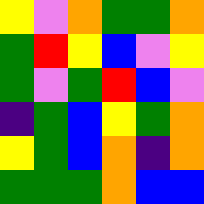[["yellow", "violet", "orange", "green", "green", "orange"], ["green", "red", "yellow", "blue", "violet", "yellow"], ["green", "violet", "green", "red", "blue", "violet"], ["indigo", "green", "blue", "yellow", "green", "orange"], ["yellow", "green", "blue", "orange", "indigo", "orange"], ["green", "green", "green", "orange", "blue", "blue"]]